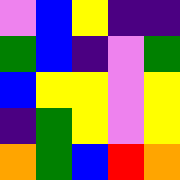[["violet", "blue", "yellow", "indigo", "indigo"], ["green", "blue", "indigo", "violet", "green"], ["blue", "yellow", "yellow", "violet", "yellow"], ["indigo", "green", "yellow", "violet", "yellow"], ["orange", "green", "blue", "red", "orange"]]